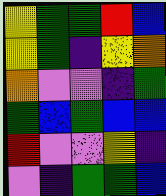[["yellow", "green", "green", "red", "blue"], ["yellow", "green", "indigo", "yellow", "orange"], ["orange", "violet", "violet", "indigo", "green"], ["green", "blue", "green", "blue", "blue"], ["red", "violet", "violet", "yellow", "indigo"], ["violet", "indigo", "green", "green", "blue"]]